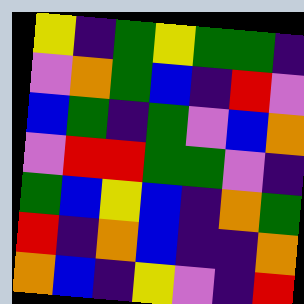[["yellow", "indigo", "green", "yellow", "green", "green", "indigo"], ["violet", "orange", "green", "blue", "indigo", "red", "violet"], ["blue", "green", "indigo", "green", "violet", "blue", "orange"], ["violet", "red", "red", "green", "green", "violet", "indigo"], ["green", "blue", "yellow", "blue", "indigo", "orange", "green"], ["red", "indigo", "orange", "blue", "indigo", "indigo", "orange"], ["orange", "blue", "indigo", "yellow", "violet", "indigo", "red"]]